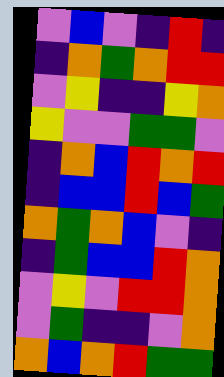[["violet", "blue", "violet", "indigo", "red", "indigo"], ["indigo", "orange", "green", "orange", "red", "red"], ["violet", "yellow", "indigo", "indigo", "yellow", "orange"], ["yellow", "violet", "violet", "green", "green", "violet"], ["indigo", "orange", "blue", "red", "orange", "red"], ["indigo", "blue", "blue", "red", "blue", "green"], ["orange", "green", "orange", "blue", "violet", "indigo"], ["indigo", "green", "blue", "blue", "red", "orange"], ["violet", "yellow", "violet", "red", "red", "orange"], ["violet", "green", "indigo", "indigo", "violet", "orange"], ["orange", "blue", "orange", "red", "green", "green"]]